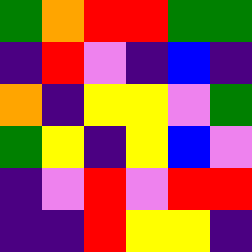[["green", "orange", "red", "red", "green", "green"], ["indigo", "red", "violet", "indigo", "blue", "indigo"], ["orange", "indigo", "yellow", "yellow", "violet", "green"], ["green", "yellow", "indigo", "yellow", "blue", "violet"], ["indigo", "violet", "red", "violet", "red", "red"], ["indigo", "indigo", "red", "yellow", "yellow", "indigo"]]